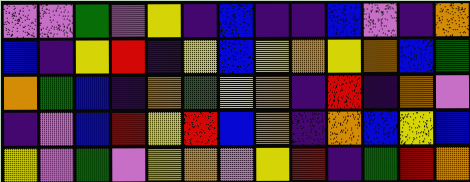[["violet", "violet", "green", "violet", "yellow", "indigo", "blue", "indigo", "indigo", "blue", "violet", "indigo", "orange"], ["blue", "indigo", "yellow", "red", "indigo", "yellow", "blue", "yellow", "orange", "yellow", "orange", "blue", "green"], ["orange", "green", "blue", "indigo", "orange", "green", "yellow", "orange", "indigo", "red", "indigo", "orange", "violet"], ["indigo", "violet", "blue", "red", "yellow", "red", "blue", "orange", "indigo", "orange", "blue", "yellow", "blue"], ["yellow", "violet", "green", "violet", "yellow", "orange", "violet", "yellow", "red", "indigo", "green", "red", "orange"]]